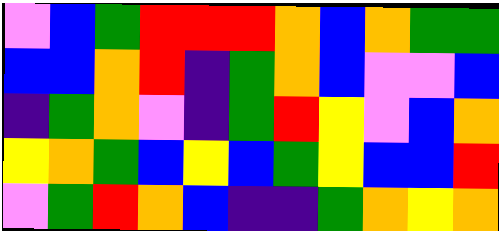[["violet", "blue", "green", "red", "red", "red", "orange", "blue", "orange", "green", "green"], ["blue", "blue", "orange", "red", "indigo", "green", "orange", "blue", "violet", "violet", "blue"], ["indigo", "green", "orange", "violet", "indigo", "green", "red", "yellow", "violet", "blue", "orange"], ["yellow", "orange", "green", "blue", "yellow", "blue", "green", "yellow", "blue", "blue", "red"], ["violet", "green", "red", "orange", "blue", "indigo", "indigo", "green", "orange", "yellow", "orange"]]